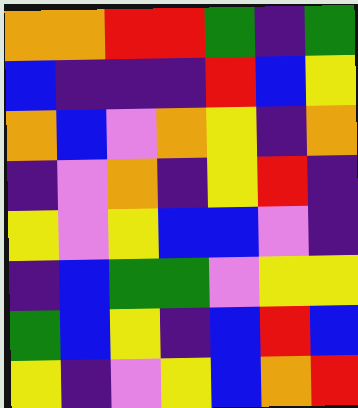[["orange", "orange", "red", "red", "green", "indigo", "green"], ["blue", "indigo", "indigo", "indigo", "red", "blue", "yellow"], ["orange", "blue", "violet", "orange", "yellow", "indigo", "orange"], ["indigo", "violet", "orange", "indigo", "yellow", "red", "indigo"], ["yellow", "violet", "yellow", "blue", "blue", "violet", "indigo"], ["indigo", "blue", "green", "green", "violet", "yellow", "yellow"], ["green", "blue", "yellow", "indigo", "blue", "red", "blue"], ["yellow", "indigo", "violet", "yellow", "blue", "orange", "red"]]